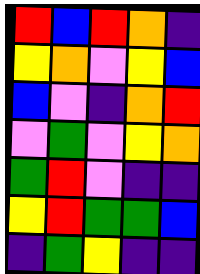[["red", "blue", "red", "orange", "indigo"], ["yellow", "orange", "violet", "yellow", "blue"], ["blue", "violet", "indigo", "orange", "red"], ["violet", "green", "violet", "yellow", "orange"], ["green", "red", "violet", "indigo", "indigo"], ["yellow", "red", "green", "green", "blue"], ["indigo", "green", "yellow", "indigo", "indigo"]]